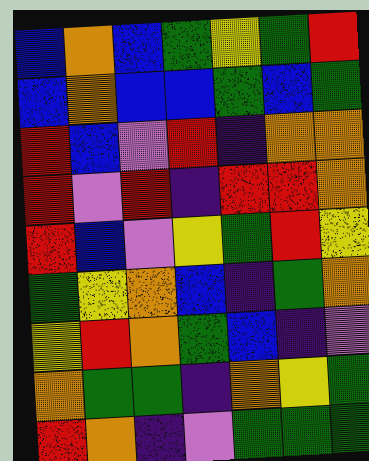[["blue", "orange", "blue", "green", "yellow", "green", "red"], ["blue", "orange", "blue", "blue", "green", "blue", "green"], ["red", "blue", "violet", "red", "indigo", "orange", "orange"], ["red", "violet", "red", "indigo", "red", "red", "orange"], ["red", "blue", "violet", "yellow", "green", "red", "yellow"], ["green", "yellow", "orange", "blue", "indigo", "green", "orange"], ["yellow", "red", "orange", "green", "blue", "indigo", "violet"], ["orange", "green", "green", "indigo", "orange", "yellow", "green"], ["red", "orange", "indigo", "violet", "green", "green", "green"]]